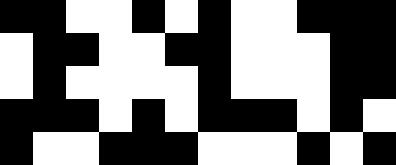[["black", "black", "white", "white", "black", "white", "black", "white", "white", "black", "black", "black"], ["white", "black", "black", "white", "white", "black", "black", "white", "white", "white", "black", "black"], ["white", "black", "white", "white", "white", "white", "black", "white", "white", "white", "black", "black"], ["black", "black", "black", "white", "black", "white", "black", "black", "black", "white", "black", "white"], ["black", "white", "white", "black", "black", "black", "white", "white", "white", "black", "white", "black"]]